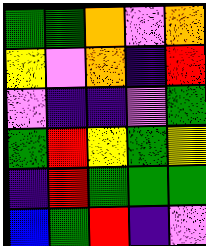[["green", "green", "orange", "violet", "orange"], ["yellow", "violet", "orange", "indigo", "red"], ["violet", "indigo", "indigo", "violet", "green"], ["green", "red", "yellow", "green", "yellow"], ["indigo", "red", "green", "green", "green"], ["blue", "green", "red", "indigo", "violet"]]